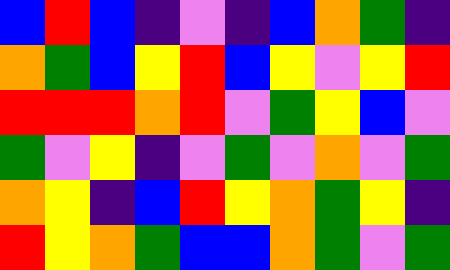[["blue", "red", "blue", "indigo", "violet", "indigo", "blue", "orange", "green", "indigo"], ["orange", "green", "blue", "yellow", "red", "blue", "yellow", "violet", "yellow", "red"], ["red", "red", "red", "orange", "red", "violet", "green", "yellow", "blue", "violet"], ["green", "violet", "yellow", "indigo", "violet", "green", "violet", "orange", "violet", "green"], ["orange", "yellow", "indigo", "blue", "red", "yellow", "orange", "green", "yellow", "indigo"], ["red", "yellow", "orange", "green", "blue", "blue", "orange", "green", "violet", "green"]]